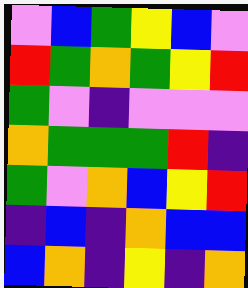[["violet", "blue", "green", "yellow", "blue", "violet"], ["red", "green", "orange", "green", "yellow", "red"], ["green", "violet", "indigo", "violet", "violet", "violet"], ["orange", "green", "green", "green", "red", "indigo"], ["green", "violet", "orange", "blue", "yellow", "red"], ["indigo", "blue", "indigo", "orange", "blue", "blue"], ["blue", "orange", "indigo", "yellow", "indigo", "orange"]]